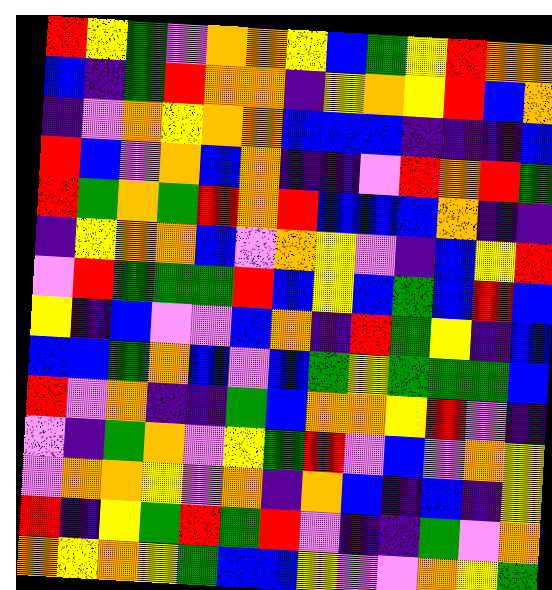[["red", "yellow", "green", "violet", "orange", "orange", "yellow", "blue", "green", "yellow", "red", "orange", "orange"], ["blue", "indigo", "green", "red", "orange", "orange", "indigo", "yellow", "orange", "yellow", "red", "blue", "orange"], ["indigo", "violet", "orange", "yellow", "orange", "orange", "blue", "blue", "blue", "indigo", "indigo", "indigo", "blue"], ["red", "blue", "violet", "orange", "blue", "orange", "indigo", "indigo", "violet", "red", "orange", "red", "green"], ["red", "green", "orange", "green", "red", "orange", "red", "blue", "blue", "blue", "orange", "indigo", "indigo"], ["indigo", "yellow", "orange", "orange", "blue", "violet", "orange", "yellow", "violet", "indigo", "blue", "yellow", "red"], ["violet", "red", "green", "green", "green", "red", "blue", "yellow", "blue", "green", "blue", "red", "blue"], ["yellow", "indigo", "blue", "violet", "violet", "blue", "orange", "indigo", "red", "green", "yellow", "indigo", "blue"], ["blue", "blue", "green", "orange", "blue", "violet", "blue", "green", "yellow", "green", "green", "green", "blue"], ["red", "violet", "orange", "indigo", "indigo", "green", "blue", "orange", "orange", "yellow", "red", "violet", "indigo"], ["violet", "indigo", "green", "orange", "violet", "yellow", "green", "red", "violet", "blue", "violet", "orange", "yellow"], ["violet", "orange", "orange", "yellow", "violet", "orange", "indigo", "orange", "blue", "indigo", "blue", "indigo", "yellow"], ["red", "indigo", "yellow", "green", "red", "green", "red", "violet", "indigo", "indigo", "green", "violet", "orange"], ["orange", "yellow", "orange", "yellow", "green", "blue", "blue", "yellow", "violet", "violet", "orange", "yellow", "green"]]